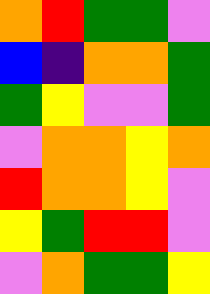[["orange", "red", "green", "green", "violet"], ["blue", "indigo", "orange", "orange", "green"], ["green", "yellow", "violet", "violet", "green"], ["violet", "orange", "orange", "yellow", "orange"], ["red", "orange", "orange", "yellow", "violet"], ["yellow", "green", "red", "red", "violet"], ["violet", "orange", "green", "green", "yellow"]]